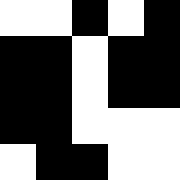[["white", "white", "black", "white", "black"], ["black", "black", "white", "black", "black"], ["black", "black", "white", "black", "black"], ["black", "black", "white", "white", "white"], ["white", "black", "black", "white", "white"]]